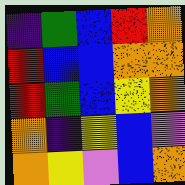[["indigo", "green", "blue", "red", "orange"], ["red", "blue", "blue", "orange", "orange"], ["red", "green", "blue", "yellow", "orange"], ["orange", "indigo", "yellow", "blue", "violet"], ["orange", "yellow", "violet", "blue", "orange"]]